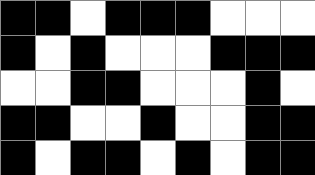[["black", "black", "white", "black", "black", "black", "white", "white", "white"], ["black", "white", "black", "white", "white", "white", "black", "black", "black"], ["white", "white", "black", "black", "white", "white", "white", "black", "white"], ["black", "black", "white", "white", "black", "white", "white", "black", "black"], ["black", "white", "black", "black", "white", "black", "white", "black", "black"]]